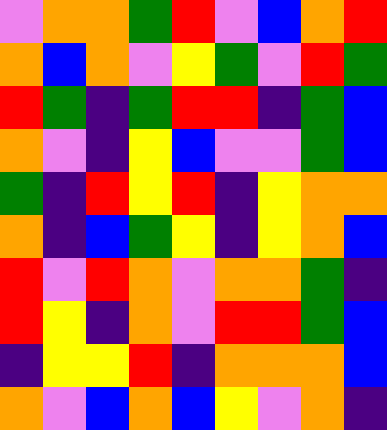[["violet", "orange", "orange", "green", "red", "violet", "blue", "orange", "red"], ["orange", "blue", "orange", "violet", "yellow", "green", "violet", "red", "green"], ["red", "green", "indigo", "green", "red", "red", "indigo", "green", "blue"], ["orange", "violet", "indigo", "yellow", "blue", "violet", "violet", "green", "blue"], ["green", "indigo", "red", "yellow", "red", "indigo", "yellow", "orange", "orange"], ["orange", "indigo", "blue", "green", "yellow", "indigo", "yellow", "orange", "blue"], ["red", "violet", "red", "orange", "violet", "orange", "orange", "green", "indigo"], ["red", "yellow", "indigo", "orange", "violet", "red", "red", "green", "blue"], ["indigo", "yellow", "yellow", "red", "indigo", "orange", "orange", "orange", "blue"], ["orange", "violet", "blue", "orange", "blue", "yellow", "violet", "orange", "indigo"]]